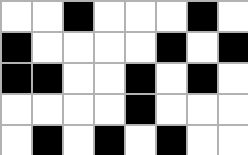[["white", "white", "black", "white", "white", "white", "black", "white"], ["black", "white", "white", "white", "white", "black", "white", "black"], ["black", "black", "white", "white", "black", "white", "black", "white"], ["white", "white", "white", "white", "black", "white", "white", "white"], ["white", "black", "white", "black", "white", "black", "white", "white"]]